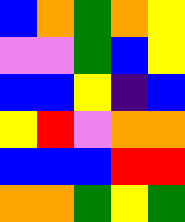[["blue", "orange", "green", "orange", "yellow"], ["violet", "violet", "green", "blue", "yellow"], ["blue", "blue", "yellow", "indigo", "blue"], ["yellow", "red", "violet", "orange", "orange"], ["blue", "blue", "blue", "red", "red"], ["orange", "orange", "green", "yellow", "green"]]